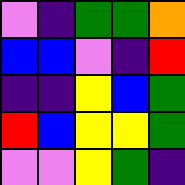[["violet", "indigo", "green", "green", "orange"], ["blue", "blue", "violet", "indigo", "red"], ["indigo", "indigo", "yellow", "blue", "green"], ["red", "blue", "yellow", "yellow", "green"], ["violet", "violet", "yellow", "green", "indigo"]]